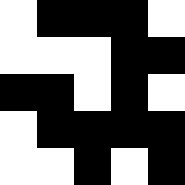[["white", "black", "black", "black", "white"], ["white", "white", "white", "black", "black"], ["black", "black", "white", "black", "white"], ["white", "black", "black", "black", "black"], ["white", "white", "black", "white", "black"]]